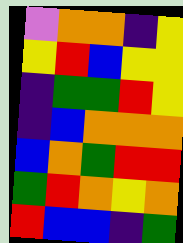[["violet", "orange", "orange", "indigo", "yellow"], ["yellow", "red", "blue", "yellow", "yellow"], ["indigo", "green", "green", "red", "yellow"], ["indigo", "blue", "orange", "orange", "orange"], ["blue", "orange", "green", "red", "red"], ["green", "red", "orange", "yellow", "orange"], ["red", "blue", "blue", "indigo", "green"]]